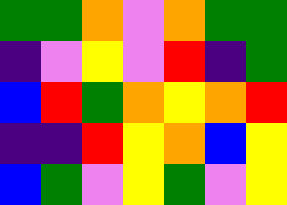[["green", "green", "orange", "violet", "orange", "green", "green"], ["indigo", "violet", "yellow", "violet", "red", "indigo", "green"], ["blue", "red", "green", "orange", "yellow", "orange", "red"], ["indigo", "indigo", "red", "yellow", "orange", "blue", "yellow"], ["blue", "green", "violet", "yellow", "green", "violet", "yellow"]]